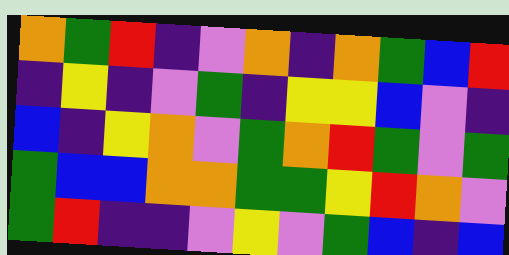[["orange", "green", "red", "indigo", "violet", "orange", "indigo", "orange", "green", "blue", "red"], ["indigo", "yellow", "indigo", "violet", "green", "indigo", "yellow", "yellow", "blue", "violet", "indigo"], ["blue", "indigo", "yellow", "orange", "violet", "green", "orange", "red", "green", "violet", "green"], ["green", "blue", "blue", "orange", "orange", "green", "green", "yellow", "red", "orange", "violet"], ["green", "red", "indigo", "indigo", "violet", "yellow", "violet", "green", "blue", "indigo", "blue"]]